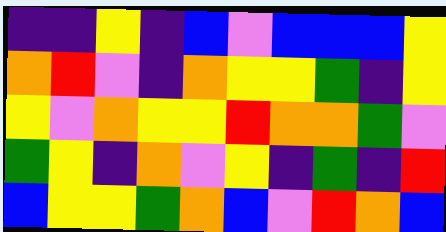[["indigo", "indigo", "yellow", "indigo", "blue", "violet", "blue", "blue", "blue", "yellow"], ["orange", "red", "violet", "indigo", "orange", "yellow", "yellow", "green", "indigo", "yellow"], ["yellow", "violet", "orange", "yellow", "yellow", "red", "orange", "orange", "green", "violet"], ["green", "yellow", "indigo", "orange", "violet", "yellow", "indigo", "green", "indigo", "red"], ["blue", "yellow", "yellow", "green", "orange", "blue", "violet", "red", "orange", "blue"]]